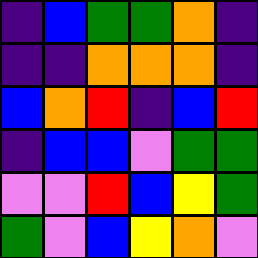[["indigo", "blue", "green", "green", "orange", "indigo"], ["indigo", "indigo", "orange", "orange", "orange", "indigo"], ["blue", "orange", "red", "indigo", "blue", "red"], ["indigo", "blue", "blue", "violet", "green", "green"], ["violet", "violet", "red", "blue", "yellow", "green"], ["green", "violet", "blue", "yellow", "orange", "violet"]]